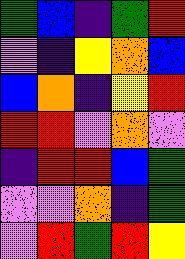[["green", "blue", "indigo", "green", "red"], ["violet", "indigo", "yellow", "orange", "blue"], ["blue", "orange", "indigo", "yellow", "red"], ["red", "red", "violet", "orange", "violet"], ["indigo", "red", "red", "blue", "green"], ["violet", "violet", "orange", "indigo", "green"], ["violet", "red", "green", "red", "yellow"]]